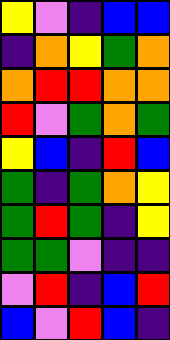[["yellow", "violet", "indigo", "blue", "blue"], ["indigo", "orange", "yellow", "green", "orange"], ["orange", "red", "red", "orange", "orange"], ["red", "violet", "green", "orange", "green"], ["yellow", "blue", "indigo", "red", "blue"], ["green", "indigo", "green", "orange", "yellow"], ["green", "red", "green", "indigo", "yellow"], ["green", "green", "violet", "indigo", "indigo"], ["violet", "red", "indigo", "blue", "red"], ["blue", "violet", "red", "blue", "indigo"]]